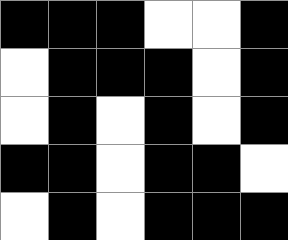[["black", "black", "black", "white", "white", "black"], ["white", "black", "black", "black", "white", "black"], ["white", "black", "white", "black", "white", "black"], ["black", "black", "white", "black", "black", "white"], ["white", "black", "white", "black", "black", "black"]]